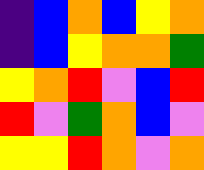[["indigo", "blue", "orange", "blue", "yellow", "orange"], ["indigo", "blue", "yellow", "orange", "orange", "green"], ["yellow", "orange", "red", "violet", "blue", "red"], ["red", "violet", "green", "orange", "blue", "violet"], ["yellow", "yellow", "red", "orange", "violet", "orange"]]